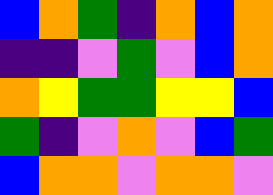[["blue", "orange", "green", "indigo", "orange", "blue", "orange"], ["indigo", "indigo", "violet", "green", "violet", "blue", "orange"], ["orange", "yellow", "green", "green", "yellow", "yellow", "blue"], ["green", "indigo", "violet", "orange", "violet", "blue", "green"], ["blue", "orange", "orange", "violet", "orange", "orange", "violet"]]